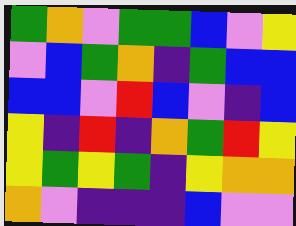[["green", "orange", "violet", "green", "green", "blue", "violet", "yellow"], ["violet", "blue", "green", "orange", "indigo", "green", "blue", "blue"], ["blue", "blue", "violet", "red", "blue", "violet", "indigo", "blue"], ["yellow", "indigo", "red", "indigo", "orange", "green", "red", "yellow"], ["yellow", "green", "yellow", "green", "indigo", "yellow", "orange", "orange"], ["orange", "violet", "indigo", "indigo", "indigo", "blue", "violet", "violet"]]